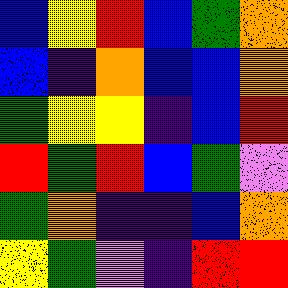[["blue", "yellow", "red", "blue", "green", "orange"], ["blue", "indigo", "orange", "blue", "blue", "orange"], ["green", "yellow", "yellow", "indigo", "blue", "red"], ["red", "green", "red", "blue", "green", "violet"], ["green", "orange", "indigo", "indigo", "blue", "orange"], ["yellow", "green", "violet", "indigo", "red", "red"]]